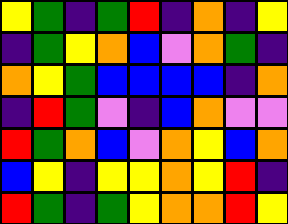[["yellow", "green", "indigo", "green", "red", "indigo", "orange", "indigo", "yellow"], ["indigo", "green", "yellow", "orange", "blue", "violet", "orange", "green", "indigo"], ["orange", "yellow", "green", "blue", "blue", "blue", "blue", "indigo", "orange"], ["indigo", "red", "green", "violet", "indigo", "blue", "orange", "violet", "violet"], ["red", "green", "orange", "blue", "violet", "orange", "yellow", "blue", "orange"], ["blue", "yellow", "indigo", "yellow", "yellow", "orange", "yellow", "red", "indigo"], ["red", "green", "indigo", "green", "yellow", "orange", "orange", "red", "yellow"]]